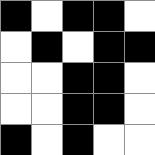[["black", "white", "black", "black", "white"], ["white", "black", "white", "black", "black"], ["white", "white", "black", "black", "white"], ["white", "white", "black", "black", "white"], ["black", "white", "black", "white", "white"]]